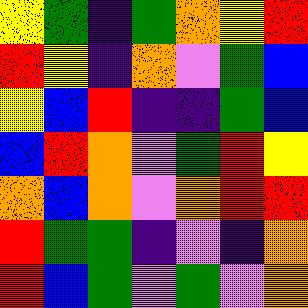[["yellow", "green", "indigo", "green", "orange", "yellow", "red"], ["red", "yellow", "indigo", "orange", "violet", "green", "blue"], ["yellow", "blue", "red", "indigo", "indigo", "green", "blue"], ["blue", "red", "orange", "violet", "green", "red", "yellow"], ["orange", "blue", "orange", "violet", "orange", "red", "red"], ["red", "green", "green", "indigo", "violet", "indigo", "orange"], ["red", "blue", "green", "violet", "green", "violet", "orange"]]